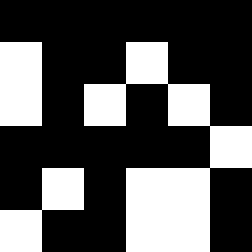[["black", "black", "black", "black", "black", "black"], ["white", "black", "black", "white", "black", "black"], ["white", "black", "white", "black", "white", "black"], ["black", "black", "black", "black", "black", "white"], ["black", "white", "black", "white", "white", "black"], ["white", "black", "black", "white", "white", "black"]]